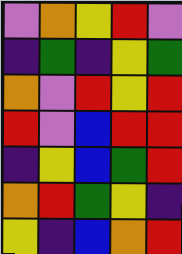[["violet", "orange", "yellow", "red", "violet"], ["indigo", "green", "indigo", "yellow", "green"], ["orange", "violet", "red", "yellow", "red"], ["red", "violet", "blue", "red", "red"], ["indigo", "yellow", "blue", "green", "red"], ["orange", "red", "green", "yellow", "indigo"], ["yellow", "indigo", "blue", "orange", "red"]]